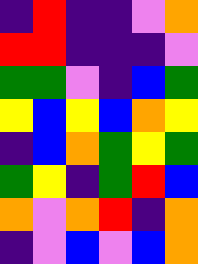[["indigo", "red", "indigo", "indigo", "violet", "orange"], ["red", "red", "indigo", "indigo", "indigo", "violet"], ["green", "green", "violet", "indigo", "blue", "green"], ["yellow", "blue", "yellow", "blue", "orange", "yellow"], ["indigo", "blue", "orange", "green", "yellow", "green"], ["green", "yellow", "indigo", "green", "red", "blue"], ["orange", "violet", "orange", "red", "indigo", "orange"], ["indigo", "violet", "blue", "violet", "blue", "orange"]]